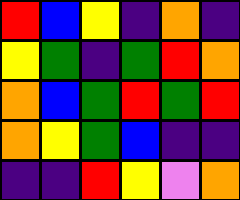[["red", "blue", "yellow", "indigo", "orange", "indigo"], ["yellow", "green", "indigo", "green", "red", "orange"], ["orange", "blue", "green", "red", "green", "red"], ["orange", "yellow", "green", "blue", "indigo", "indigo"], ["indigo", "indigo", "red", "yellow", "violet", "orange"]]